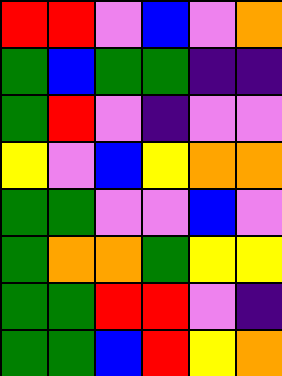[["red", "red", "violet", "blue", "violet", "orange"], ["green", "blue", "green", "green", "indigo", "indigo"], ["green", "red", "violet", "indigo", "violet", "violet"], ["yellow", "violet", "blue", "yellow", "orange", "orange"], ["green", "green", "violet", "violet", "blue", "violet"], ["green", "orange", "orange", "green", "yellow", "yellow"], ["green", "green", "red", "red", "violet", "indigo"], ["green", "green", "blue", "red", "yellow", "orange"]]